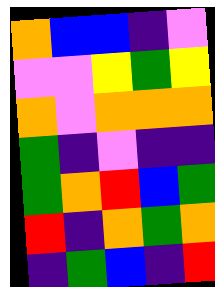[["orange", "blue", "blue", "indigo", "violet"], ["violet", "violet", "yellow", "green", "yellow"], ["orange", "violet", "orange", "orange", "orange"], ["green", "indigo", "violet", "indigo", "indigo"], ["green", "orange", "red", "blue", "green"], ["red", "indigo", "orange", "green", "orange"], ["indigo", "green", "blue", "indigo", "red"]]